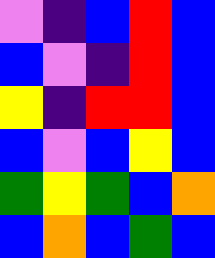[["violet", "indigo", "blue", "red", "blue"], ["blue", "violet", "indigo", "red", "blue"], ["yellow", "indigo", "red", "red", "blue"], ["blue", "violet", "blue", "yellow", "blue"], ["green", "yellow", "green", "blue", "orange"], ["blue", "orange", "blue", "green", "blue"]]